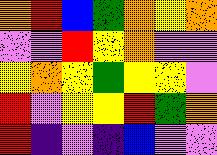[["orange", "red", "blue", "green", "orange", "yellow", "orange"], ["violet", "violet", "red", "yellow", "orange", "violet", "violet"], ["yellow", "orange", "yellow", "green", "yellow", "yellow", "violet"], ["red", "violet", "yellow", "yellow", "red", "green", "orange"], ["red", "indigo", "violet", "indigo", "blue", "violet", "violet"]]